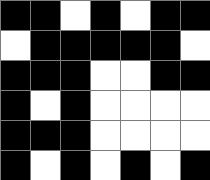[["black", "black", "white", "black", "white", "black", "black"], ["white", "black", "black", "black", "black", "black", "white"], ["black", "black", "black", "white", "white", "black", "black"], ["black", "white", "black", "white", "white", "white", "white"], ["black", "black", "black", "white", "white", "white", "white"], ["black", "white", "black", "white", "black", "white", "black"]]